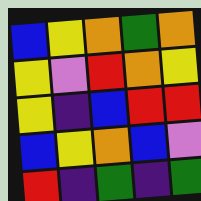[["blue", "yellow", "orange", "green", "orange"], ["yellow", "violet", "red", "orange", "yellow"], ["yellow", "indigo", "blue", "red", "red"], ["blue", "yellow", "orange", "blue", "violet"], ["red", "indigo", "green", "indigo", "green"]]